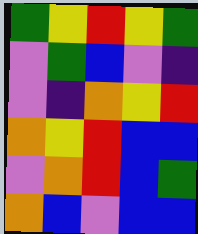[["green", "yellow", "red", "yellow", "green"], ["violet", "green", "blue", "violet", "indigo"], ["violet", "indigo", "orange", "yellow", "red"], ["orange", "yellow", "red", "blue", "blue"], ["violet", "orange", "red", "blue", "green"], ["orange", "blue", "violet", "blue", "blue"]]